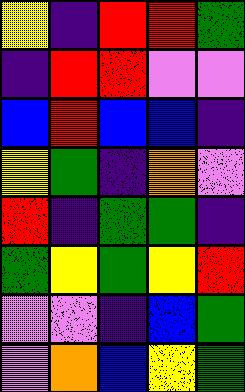[["yellow", "indigo", "red", "red", "green"], ["indigo", "red", "red", "violet", "violet"], ["blue", "red", "blue", "blue", "indigo"], ["yellow", "green", "indigo", "orange", "violet"], ["red", "indigo", "green", "green", "indigo"], ["green", "yellow", "green", "yellow", "red"], ["violet", "violet", "indigo", "blue", "green"], ["violet", "orange", "blue", "yellow", "green"]]